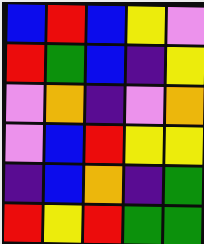[["blue", "red", "blue", "yellow", "violet"], ["red", "green", "blue", "indigo", "yellow"], ["violet", "orange", "indigo", "violet", "orange"], ["violet", "blue", "red", "yellow", "yellow"], ["indigo", "blue", "orange", "indigo", "green"], ["red", "yellow", "red", "green", "green"]]